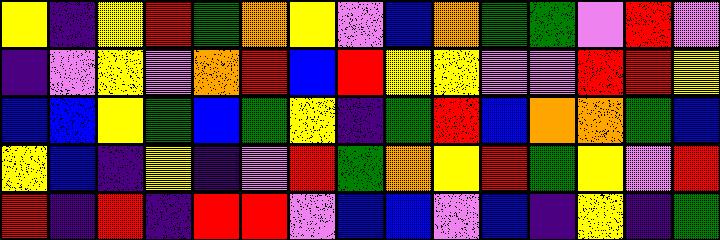[["yellow", "indigo", "yellow", "red", "green", "orange", "yellow", "violet", "blue", "orange", "green", "green", "violet", "red", "violet"], ["indigo", "violet", "yellow", "violet", "orange", "red", "blue", "red", "yellow", "yellow", "violet", "violet", "red", "red", "yellow"], ["blue", "blue", "yellow", "green", "blue", "green", "yellow", "indigo", "green", "red", "blue", "orange", "orange", "green", "blue"], ["yellow", "blue", "indigo", "yellow", "indigo", "violet", "red", "green", "orange", "yellow", "red", "green", "yellow", "violet", "red"], ["red", "indigo", "red", "indigo", "red", "red", "violet", "blue", "blue", "violet", "blue", "indigo", "yellow", "indigo", "green"]]